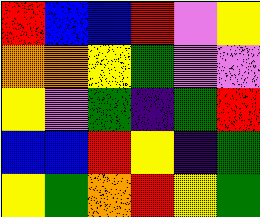[["red", "blue", "blue", "red", "violet", "yellow"], ["orange", "orange", "yellow", "green", "violet", "violet"], ["yellow", "violet", "green", "indigo", "green", "red"], ["blue", "blue", "red", "yellow", "indigo", "green"], ["yellow", "green", "orange", "red", "yellow", "green"]]